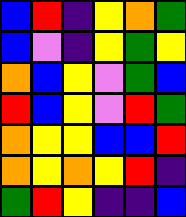[["blue", "red", "indigo", "yellow", "orange", "green"], ["blue", "violet", "indigo", "yellow", "green", "yellow"], ["orange", "blue", "yellow", "violet", "green", "blue"], ["red", "blue", "yellow", "violet", "red", "green"], ["orange", "yellow", "yellow", "blue", "blue", "red"], ["orange", "yellow", "orange", "yellow", "red", "indigo"], ["green", "red", "yellow", "indigo", "indigo", "blue"]]